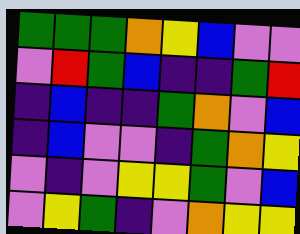[["green", "green", "green", "orange", "yellow", "blue", "violet", "violet"], ["violet", "red", "green", "blue", "indigo", "indigo", "green", "red"], ["indigo", "blue", "indigo", "indigo", "green", "orange", "violet", "blue"], ["indigo", "blue", "violet", "violet", "indigo", "green", "orange", "yellow"], ["violet", "indigo", "violet", "yellow", "yellow", "green", "violet", "blue"], ["violet", "yellow", "green", "indigo", "violet", "orange", "yellow", "yellow"]]